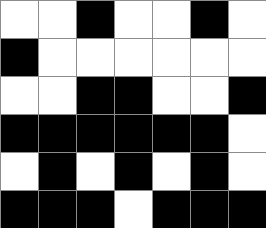[["white", "white", "black", "white", "white", "black", "white"], ["black", "white", "white", "white", "white", "white", "white"], ["white", "white", "black", "black", "white", "white", "black"], ["black", "black", "black", "black", "black", "black", "white"], ["white", "black", "white", "black", "white", "black", "white"], ["black", "black", "black", "white", "black", "black", "black"]]